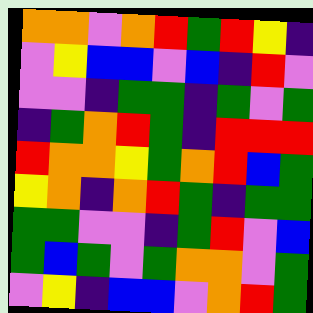[["orange", "orange", "violet", "orange", "red", "green", "red", "yellow", "indigo"], ["violet", "yellow", "blue", "blue", "violet", "blue", "indigo", "red", "violet"], ["violet", "violet", "indigo", "green", "green", "indigo", "green", "violet", "green"], ["indigo", "green", "orange", "red", "green", "indigo", "red", "red", "red"], ["red", "orange", "orange", "yellow", "green", "orange", "red", "blue", "green"], ["yellow", "orange", "indigo", "orange", "red", "green", "indigo", "green", "green"], ["green", "green", "violet", "violet", "indigo", "green", "red", "violet", "blue"], ["green", "blue", "green", "violet", "green", "orange", "orange", "violet", "green"], ["violet", "yellow", "indigo", "blue", "blue", "violet", "orange", "red", "green"]]